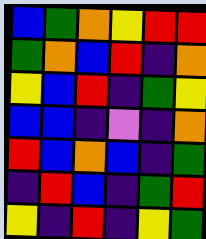[["blue", "green", "orange", "yellow", "red", "red"], ["green", "orange", "blue", "red", "indigo", "orange"], ["yellow", "blue", "red", "indigo", "green", "yellow"], ["blue", "blue", "indigo", "violet", "indigo", "orange"], ["red", "blue", "orange", "blue", "indigo", "green"], ["indigo", "red", "blue", "indigo", "green", "red"], ["yellow", "indigo", "red", "indigo", "yellow", "green"]]